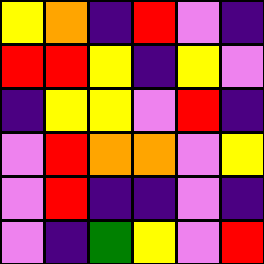[["yellow", "orange", "indigo", "red", "violet", "indigo"], ["red", "red", "yellow", "indigo", "yellow", "violet"], ["indigo", "yellow", "yellow", "violet", "red", "indigo"], ["violet", "red", "orange", "orange", "violet", "yellow"], ["violet", "red", "indigo", "indigo", "violet", "indigo"], ["violet", "indigo", "green", "yellow", "violet", "red"]]